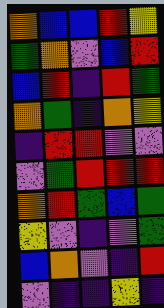[["orange", "blue", "blue", "red", "yellow"], ["green", "orange", "violet", "blue", "red"], ["blue", "red", "indigo", "red", "green"], ["orange", "green", "indigo", "orange", "yellow"], ["indigo", "red", "red", "violet", "violet"], ["violet", "green", "red", "red", "red"], ["orange", "red", "green", "blue", "green"], ["yellow", "violet", "indigo", "violet", "green"], ["blue", "orange", "violet", "indigo", "red"], ["violet", "indigo", "indigo", "yellow", "indigo"]]